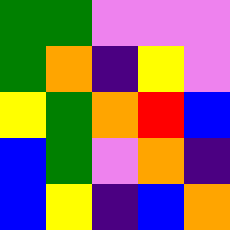[["green", "green", "violet", "violet", "violet"], ["green", "orange", "indigo", "yellow", "violet"], ["yellow", "green", "orange", "red", "blue"], ["blue", "green", "violet", "orange", "indigo"], ["blue", "yellow", "indigo", "blue", "orange"]]